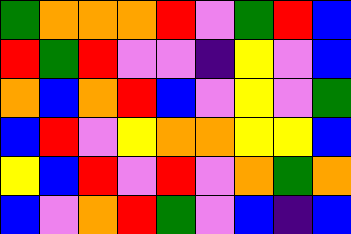[["green", "orange", "orange", "orange", "red", "violet", "green", "red", "blue"], ["red", "green", "red", "violet", "violet", "indigo", "yellow", "violet", "blue"], ["orange", "blue", "orange", "red", "blue", "violet", "yellow", "violet", "green"], ["blue", "red", "violet", "yellow", "orange", "orange", "yellow", "yellow", "blue"], ["yellow", "blue", "red", "violet", "red", "violet", "orange", "green", "orange"], ["blue", "violet", "orange", "red", "green", "violet", "blue", "indigo", "blue"]]